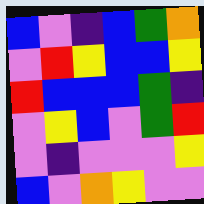[["blue", "violet", "indigo", "blue", "green", "orange"], ["violet", "red", "yellow", "blue", "blue", "yellow"], ["red", "blue", "blue", "blue", "green", "indigo"], ["violet", "yellow", "blue", "violet", "green", "red"], ["violet", "indigo", "violet", "violet", "violet", "yellow"], ["blue", "violet", "orange", "yellow", "violet", "violet"]]